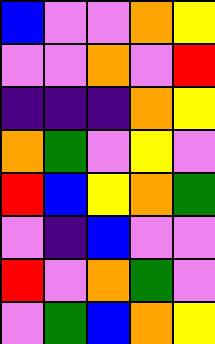[["blue", "violet", "violet", "orange", "yellow"], ["violet", "violet", "orange", "violet", "red"], ["indigo", "indigo", "indigo", "orange", "yellow"], ["orange", "green", "violet", "yellow", "violet"], ["red", "blue", "yellow", "orange", "green"], ["violet", "indigo", "blue", "violet", "violet"], ["red", "violet", "orange", "green", "violet"], ["violet", "green", "blue", "orange", "yellow"]]